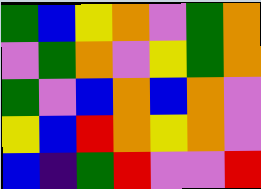[["green", "blue", "yellow", "orange", "violet", "green", "orange"], ["violet", "green", "orange", "violet", "yellow", "green", "orange"], ["green", "violet", "blue", "orange", "blue", "orange", "violet"], ["yellow", "blue", "red", "orange", "yellow", "orange", "violet"], ["blue", "indigo", "green", "red", "violet", "violet", "red"]]